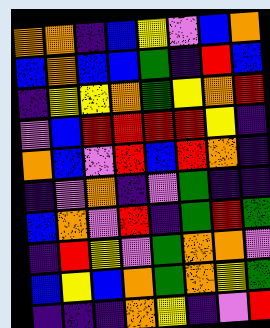[["orange", "orange", "indigo", "blue", "yellow", "violet", "blue", "orange"], ["blue", "orange", "blue", "blue", "green", "indigo", "red", "blue"], ["indigo", "yellow", "yellow", "orange", "green", "yellow", "orange", "red"], ["violet", "blue", "red", "red", "red", "red", "yellow", "indigo"], ["orange", "blue", "violet", "red", "blue", "red", "orange", "indigo"], ["indigo", "violet", "orange", "indigo", "violet", "green", "indigo", "indigo"], ["blue", "orange", "violet", "red", "indigo", "green", "red", "green"], ["indigo", "red", "yellow", "violet", "green", "orange", "orange", "violet"], ["blue", "yellow", "blue", "orange", "green", "orange", "yellow", "green"], ["indigo", "indigo", "indigo", "orange", "yellow", "indigo", "violet", "red"]]